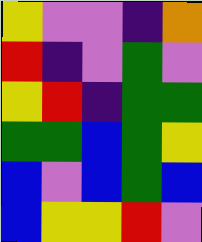[["yellow", "violet", "violet", "indigo", "orange"], ["red", "indigo", "violet", "green", "violet"], ["yellow", "red", "indigo", "green", "green"], ["green", "green", "blue", "green", "yellow"], ["blue", "violet", "blue", "green", "blue"], ["blue", "yellow", "yellow", "red", "violet"]]